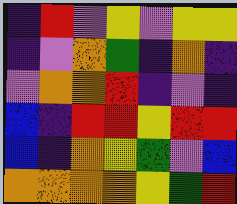[["indigo", "red", "violet", "yellow", "violet", "yellow", "yellow"], ["indigo", "violet", "orange", "green", "indigo", "orange", "indigo"], ["violet", "orange", "orange", "red", "indigo", "violet", "indigo"], ["blue", "indigo", "red", "red", "yellow", "red", "red"], ["blue", "indigo", "orange", "yellow", "green", "violet", "blue"], ["orange", "orange", "orange", "orange", "yellow", "green", "red"]]